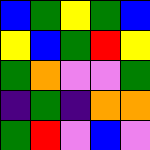[["blue", "green", "yellow", "green", "blue"], ["yellow", "blue", "green", "red", "yellow"], ["green", "orange", "violet", "violet", "green"], ["indigo", "green", "indigo", "orange", "orange"], ["green", "red", "violet", "blue", "violet"]]